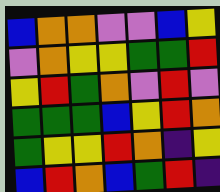[["blue", "orange", "orange", "violet", "violet", "blue", "yellow"], ["violet", "orange", "yellow", "yellow", "green", "green", "red"], ["yellow", "red", "green", "orange", "violet", "red", "violet"], ["green", "green", "green", "blue", "yellow", "red", "orange"], ["green", "yellow", "yellow", "red", "orange", "indigo", "yellow"], ["blue", "red", "orange", "blue", "green", "red", "indigo"]]